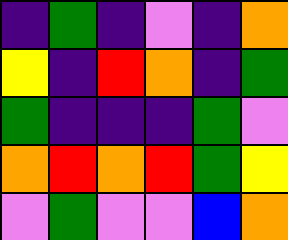[["indigo", "green", "indigo", "violet", "indigo", "orange"], ["yellow", "indigo", "red", "orange", "indigo", "green"], ["green", "indigo", "indigo", "indigo", "green", "violet"], ["orange", "red", "orange", "red", "green", "yellow"], ["violet", "green", "violet", "violet", "blue", "orange"]]